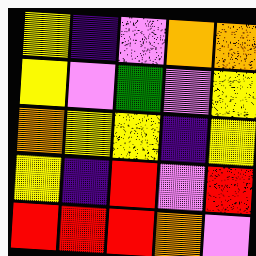[["yellow", "indigo", "violet", "orange", "orange"], ["yellow", "violet", "green", "violet", "yellow"], ["orange", "yellow", "yellow", "indigo", "yellow"], ["yellow", "indigo", "red", "violet", "red"], ["red", "red", "red", "orange", "violet"]]